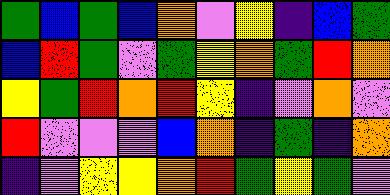[["green", "blue", "green", "blue", "orange", "violet", "yellow", "indigo", "blue", "green"], ["blue", "red", "green", "violet", "green", "yellow", "orange", "green", "red", "orange"], ["yellow", "green", "red", "orange", "red", "yellow", "indigo", "violet", "orange", "violet"], ["red", "violet", "violet", "violet", "blue", "orange", "indigo", "green", "indigo", "orange"], ["indigo", "violet", "yellow", "yellow", "orange", "red", "green", "yellow", "green", "violet"]]